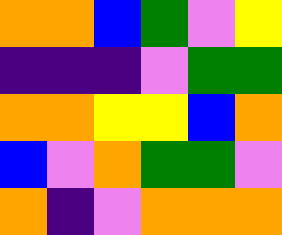[["orange", "orange", "blue", "green", "violet", "yellow"], ["indigo", "indigo", "indigo", "violet", "green", "green"], ["orange", "orange", "yellow", "yellow", "blue", "orange"], ["blue", "violet", "orange", "green", "green", "violet"], ["orange", "indigo", "violet", "orange", "orange", "orange"]]